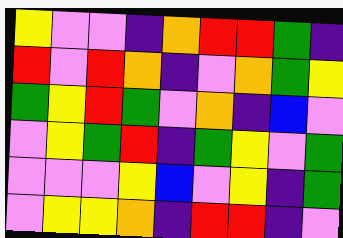[["yellow", "violet", "violet", "indigo", "orange", "red", "red", "green", "indigo"], ["red", "violet", "red", "orange", "indigo", "violet", "orange", "green", "yellow"], ["green", "yellow", "red", "green", "violet", "orange", "indigo", "blue", "violet"], ["violet", "yellow", "green", "red", "indigo", "green", "yellow", "violet", "green"], ["violet", "violet", "violet", "yellow", "blue", "violet", "yellow", "indigo", "green"], ["violet", "yellow", "yellow", "orange", "indigo", "red", "red", "indigo", "violet"]]